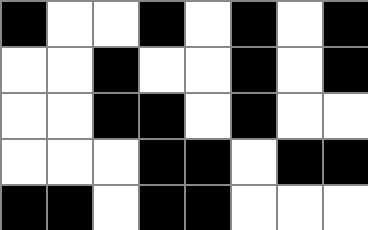[["black", "white", "white", "black", "white", "black", "white", "black"], ["white", "white", "black", "white", "white", "black", "white", "black"], ["white", "white", "black", "black", "white", "black", "white", "white"], ["white", "white", "white", "black", "black", "white", "black", "black"], ["black", "black", "white", "black", "black", "white", "white", "white"]]